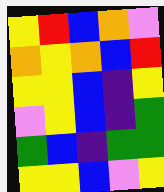[["yellow", "red", "blue", "orange", "violet"], ["orange", "yellow", "orange", "blue", "red"], ["yellow", "yellow", "blue", "indigo", "yellow"], ["violet", "yellow", "blue", "indigo", "green"], ["green", "blue", "indigo", "green", "green"], ["yellow", "yellow", "blue", "violet", "yellow"]]